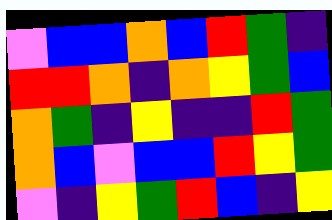[["violet", "blue", "blue", "orange", "blue", "red", "green", "indigo"], ["red", "red", "orange", "indigo", "orange", "yellow", "green", "blue"], ["orange", "green", "indigo", "yellow", "indigo", "indigo", "red", "green"], ["orange", "blue", "violet", "blue", "blue", "red", "yellow", "green"], ["violet", "indigo", "yellow", "green", "red", "blue", "indigo", "yellow"]]